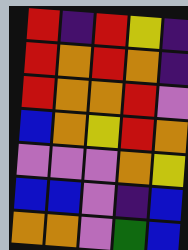[["red", "indigo", "red", "yellow", "indigo"], ["red", "orange", "red", "orange", "indigo"], ["red", "orange", "orange", "red", "violet"], ["blue", "orange", "yellow", "red", "orange"], ["violet", "violet", "violet", "orange", "yellow"], ["blue", "blue", "violet", "indigo", "blue"], ["orange", "orange", "violet", "green", "blue"]]